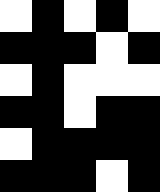[["white", "black", "white", "black", "white"], ["black", "black", "black", "white", "black"], ["white", "black", "white", "white", "white"], ["black", "black", "white", "black", "black"], ["white", "black", "black", "black", "black"], ["black", "black", "black", "white", "black"]]